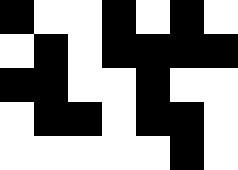[["black", "white", "white", "black", "white", "black", "white"], ["white", "black", "white", "black", "black", "black", "black"], ["black", "black", "white", "white", "black", "white", "white"], ["white", "black", "black", "white", "black", "black", "white"], ["white", "white", "white", "white", "white", "black", "white"]]